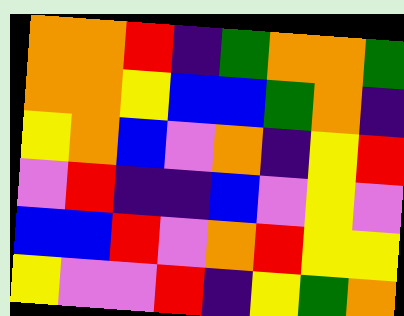[["orange", "orange", "red", "indigo", "green", "orange", "orange", "green"], ["orange", "orange", "yellow", "blue", "blue", "green", "orange", "indigo"], ["yellow", "orange", "blue", "violet", "orange", "indigo", "yellow", "red"], ["violet", "red", "indigo", "indigo", "blue", "violet", "yellow", "violet"], ["blue", "blue", "red", "violet", "orange", "red", "yellow", "yellow"], ["yellow", "violet", "violet", "red", "indigo", "yellow", "green", "orange"]]